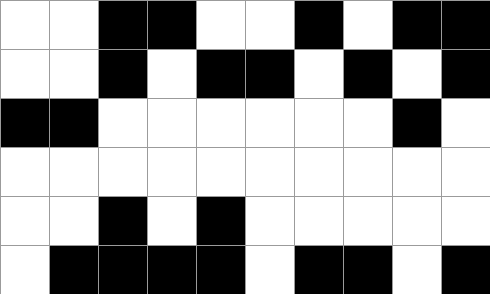[["white", "white", "black", "black", "white", "white", "black", "white", "black", "black"], ["white", "white", "black", "white", "black", "black", "white", "black", "white", "black"], ["black", "black", "white", "white", "white", "white", "white", "white", "black", "white"], ["white", "white", "white", "white", "white", "white", "white", "white", "white", "white"], ["white", "white", "black", "white", "black", "white", "white", "white", "white", "white"], ["white", "black", "black", "black", "black", "white", "black", "black", "white", "black"]]